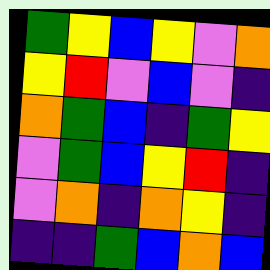[["green", "yellow", "blue", "yellow", "violet", "orange"], ["yellow", "red", "violet", "blue", "violet", "indigo"], ["orange", "green", "blue", "indigo", "green", "yellow"], ["violet", "green", "blue", "yellow", "red", "indigo"], ["violet", "orange", "indigo", "orange", "yellow", "indigo"], ["indigo", "indigo", "green", "blue", "orange", "blue"]]